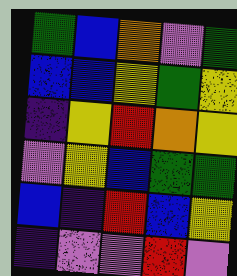[["green", "blue", "orange", "violet", "green"], ["blue", "blue", "yellow", "green", "yellow"], ["indigo", "yellow", "red", "orange", "yellow"], ["violet", "yellow", "blue", "green", "green"], ["blue", "indigo", "red", "blue", "yellow"], ["indigo", "violet", "violet", "red", "violet"]]